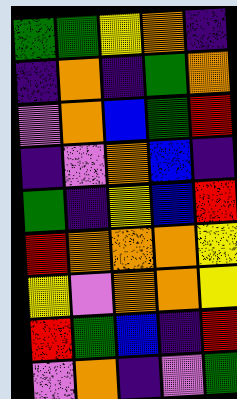[["green", "green", "yellow", "orange", "indigo"], ["indigo", "orange", "indigo", "green", "orange"], ["violet", "orange", "blue", "green", "red"], ["indigo", "violet", "orange", "blue", "indigo"], ["green", "indigo", "yellow", "blue", "red"], ["red", "orange", "orange", "orange", "yellow"], ["yellow", "violet", "orange", "orange", "yellow"], ["red", "green", "blue", "indigo", "red"], ["violet", "orange", "indigo", "violet", "green"]]